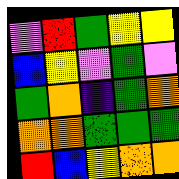[["violet", "red", "green", "yellow", "yellow"], ["blue", "yellow", "violet", "green", "violet"], ["green", "orange", "indigo", "green", "orange"], ["orange", "orange", "green", "green", "green"], ["red", "blue", "yellow", "orange", "orange"]]